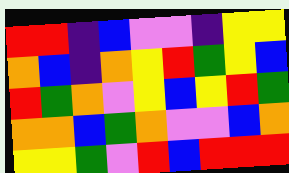[["red", "red", "indigo", "blue", "violet", "violet", "indigo", "yellow", "yellow"], ["orange", "blue", "indigo", "orange", "yellow", "red", "green", "yellow", "blue"], ["red", "green", "orange", "violet", "yellow", "blue", "yellow", "red", "green"], ["orange", "orange", "blue", "green", "orange", "violet", "violet", "blue", "orange"], ["yellow", "yellow", "green", "violet", "red", "blue", "red", "red", "red"]]